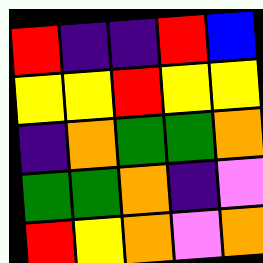[["red", "indigo", "indigo", "red", "blue"], ["yellow", "yellow", "red", "yellow", "yellow"], ["indigo", "orange", "green", "green", "orange"], ["green", "green", "orange", "indigo", "violet"], ["red", "yellow", "orange", "violet", "orange"]]